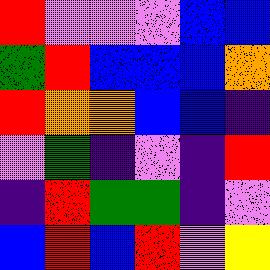[["red", "violet", "violet", "violet", "blue", "blue"], ["green", "red", "blue", "blue", "blue", "orange"], ["red", "orange", "orange", "blue", "blue", "indigo"], ["violet", "green", "indigo", "violet", "indigo", "red"], ["indigo", "red", "green", "green", "indigo", "violet"], ["blue", "red", "blue", "red", "violet", "yellow"]]